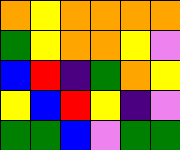[["orange", "yellow", "orange", "orange", "orange", "orange"], ["green", "yellow", "orange", "orange", "yellow", "violet"], ["blue", "red", "indigo", "green", "orange", "yellow"], ["yellow", "blue", "red", "yellow", "indigo", "violet"], ["green", "green", "blue", "violet", "green", "green"]]